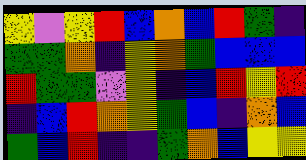[["yellow", "violet", "yellow", "red", "blue", "orange", "blue", "red", "green", "indigo"], ["green", "green", "orange", "indigo", "yellow", "orange", "green", "blue", "blue", "blue"], ["red", "green", "green", "violet", "yellow", "indigo", "blue", "red", "yellow", "red"], ["indigo", "blue", "red", "orange", "yellow", "green", "blue", "indigo", "orange", "blue"], ["green", "blue", "red", "indigo", "indigo", "green", "orange", "blue", "yellow", "yellow"]]